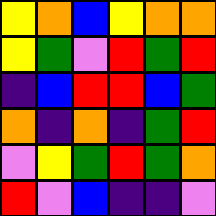[["yellow", "orange", "blue", "yellow", "orange", "orange"], ["yellow", "green", "violet", "red", "green", "red"], ["indigo", "blue", "red", "red", "blue", "green"], ["orange", "indigo", "orange", "indigo", "green", "red"], ["violet", "yellow", "green", "red", "green", "orange"], ["red", "violet", "blue", "indigo", "indigo", "violet"]]